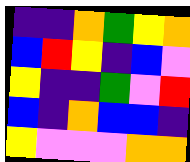[["indigo", "indigo", "orange", "green", "yellow", "orange"], ["blue", "red", "yellow", "indigo", "blue", "violet"], ["yellow", "indigo", "indigo", "green", "violet", "red"], ["blue", "indigo", "orange", "blue", "blue", "indigo"], ["yellow", "violet", "violet", "violet", "orange", "orange"]]